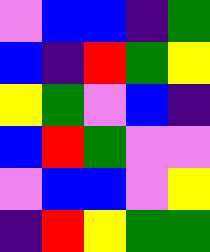[["violet", "blue", "blue", "indigo", "green"], ["blue", "indigo", "red", "green", "yellow"], ["yellow", "green", "violet", "blue", "indigo"], ["blue", "red", "green", "violet", "violet"], ["violet", "blue", "blue", "violet", "yellow"], ["indigo", "red", "yellow", "green", "green"]]